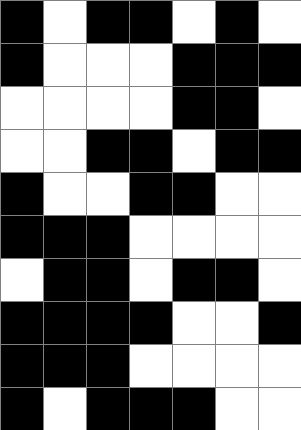[["black", "white", "black", "black", "white", "black", "white"], ["black", "white", "white", "white", "black", "black", "black"], ["white", "white", "white", "white", "black", "black", "white"], ["white", "white", "black", "black", "white", "black", "black"], ["black", "white", "white", "black", "black", "white", "white"], ["black", "black", "black", "white", "white", "white", "white"], ["white", "black", "black", "white", "black", "black", "white"], ["black", "black", "black", "black", "white", "white", "black"], ["black", "black", "black", "white", "white", "white", "white"], ["black", "white", "black", "black", "black", "white", "white"]]